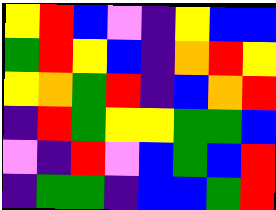[["yellow", "red", "blue", "violet", "indigo", "yellow", "blue", "blue"], ["green", "red", "yellow", "blue", "indigo", "orange", "red", "yellow"], ["yellow", "orange", "green", "red", "indigo", "blue", "orange", "red"], ["indigo", "red", "green", "yellow", "yellow", "green", "green", "blue"], ["violet", "indigo", "red", "violet", "blue", "green", "blue", "red"], ["indigo", "green", "green", "indigo", "blue", "blue", "green", "red"]]